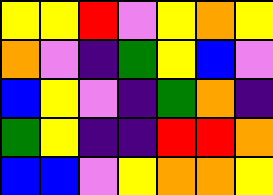[["yellow", "yellow", "red", "violet", "yellow", "orange", "yellow"], ["orange", "violet", "indigo", "green", "yellow", "blue", "violet"], ["blue", "yellow", "violet", "indigo", "green", "orange", "indigo"], ["green", "yellow", "indigo", "indigo", "red", "red", "orange"], ["blue", "blue", "violet", "yellow", "orange", "orange", "yellow"]]